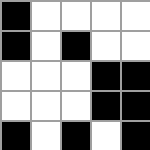[["black", "white", "white", "white", "white"], ["black", "white", "black", "white", "white"], ["white", "white", "white", "black", "black"], ["white", "white", "white", "black", "black"], ["black", "white", "black", "white", "black"]]